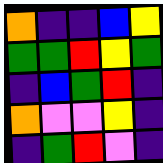[["orange", "indigo", "indigo", "blue", "yellow"], ["green", "green", "red", "yellow", "green"], ["indigo", "blue", "green", "red", "indigo"], ["orange", "violet", "violet", "yellow", "indigo"], ["indigo", "green", "red", "violet", "indigo"]]